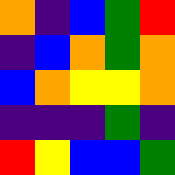[["orange", "indigo", "blue", "green", "red"], ["indigo", "blue", "orange", "green", "orange"], ["blue", "orange", "yellow", "yellow", "orange"], ["indigo", "indigo", "indigo", "green", "indigo"], ["red", "yellow", "blue", "blue", "green"]]